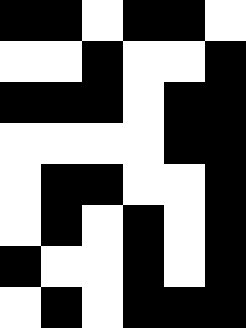[["black", "black", "white", "black", "black", "white"], ["white", "white", "black", "white", "white", "black"], ["black", "black", "black", "white", "black", "black"], ["white", "white", "white", "white", "black", "black"], ["white", "black", "black", "white", "white", "black"], ["white", "black", "white", "black", "white", "black"], ["black", "white", "white", "black", "white", "black"], ["white", "black", "white", "black", "black", "black"]]